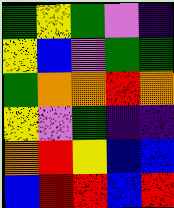[["green", "yellow", "green", "violet", "indigo"], ["yellow", "blue", "violet", "green", "green"], ["green", "orange", "orange", "red", "orange"], ["yellow", "violet", "green", "indigo", "indigo"], ["orange", "red", "yellow", "blue", "blue"], ["blue", "red", "red", "blue", "red"]]